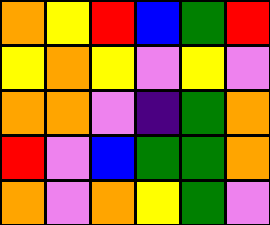[["orange", "yellow", "red", "blue", "green", "red"], ["yellow", "orange", "yellow", "violet", "yellow", "violet"], ["orange", "orange", "violet", "indigo", "green", "orange"], ["red", "violet", "blue", "green", "green", "orange"], ["orange", "violet", "orange", "yellow", "green", "violet"]]